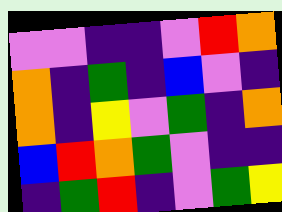[["violet", "violet", "indigo", "indigo", "violet", "red", "orange"], ["orange", "indigo", "green", "indigo", "blue", "violet", "indigo"], ["orange", "indigo", "yellow", "violet", "green", "indigo", "orange"], ["blue", "red", "orange", "green", "violet", "indigo", "indigo"], ["indigo", "green", "red", "indigo", "violet", "green", "yellow"]]